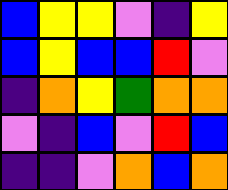[["blue", "yellow", "yellow", "violet", "indigo", "yellow"], ["blue", "yellow", "blue", "blue", "red", "violet"], ["indigo", "orange", "yellow", "green", "orange", "orange"], ["violet", "indigo", "blue", "violet", "red", "blue"], ["indigo", "indigo", "violet", "orange", "blue", "orange"]]